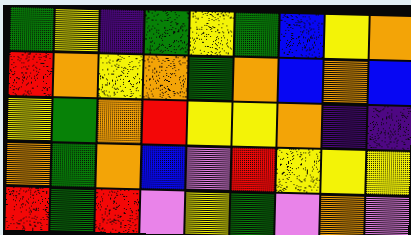[["green", "yellow", "indigo", "green", "yellow", "green", "blue", "yellow", "orange"], ["red", "orange", "yellow", "orange", "green", "orange", "blue", "orange", "blue"], ["yellow", "green", "orange", "red", "yellow", "yellow", "orange", "indigo", "indigo"], ["orange", "green", "orange", "blue", "violet", "red", "yellow", "yellow", "yellow"], ["red", "green", "red", "violet", "yellow", "green", "violet", "orange", "violet"]]